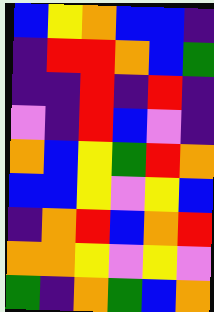[["blue", "yellow", "orange", "blue", "blue", "indigo"], ["indigo", "red", "red", "orange", "blue", "green"], ["indigo", "indigo", "red", "indigo", "red", "indigo"], ["violet", "indigo", "red", "blue", "violet", "indigo"], ["orange", "blue", "yellow", "green", "red", "orange"], ["blue", "blue", "yellow", "violet", "yellow", "blue"], ["indigo", "orange", "red", "blue", "orange", "red"], ["orange", "orange", "yellow", "violet", "yellow", "violet"], ["green", "indigo", "orange", "green", "blue", "orange"]]